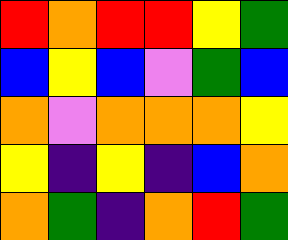[["red", "orange", "red", "red", "yellow", "green"], ["blue", "yellow", "blue", "violet", "green", "blue"], ["orange", "violet", "orange", "orange", "orange", "yellow"], ["yellow", "indigo", "yellow", "indigo", "blue", "orange"], ["orange", "green", "indigo", "orange", "red", "green"]]